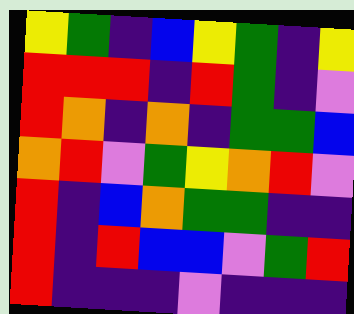[["yellow", "green", "indigo", "blue", "yellow", "green", "indigo", "yellow"], ["red", "red", "red", "indigo", "red", "green", "indigo", "violet"], ["red", "orange", "indigo", "orange", "indigo", "green", "green", "blue"], ["orange", "red", "violet", "green", "yellow", "orange", "red", "violet"], ["red", "indigo", "blue", "orange", "green", "green", "indigo", "indigo"], ["red", "indigo", "red", "blue", "blue", "violet", "green", "red"], ["red", "indigo", "indigo", "indigo", "violet", "indigo", "indigo", "indigo"]]